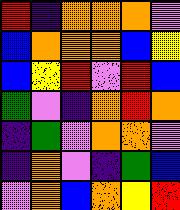[["red", "indigo", "orange", "orange", "orange", "violet"], ["blue", "orange", "orange", "orange", "blue", "yellow"], ["blue", "yellow", "red", "violet", "red", "blue"], ["green", "violet", "indigo", "orange", "red", "orange"], ["indigo", "green", "violet", "orange", "orange", "violet"], ["indigo", "orange", "violet", "indigo", "green", "blue"], ["violet", "orange", "blue", "orange", "yellow", "red"]]